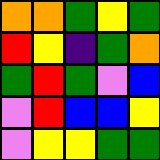[["orange", "orange", "green", "yellow", "green"], ["red", "yellow", "indigo", "green", "orange"], ["green", "red", "green", "violet", "blue"], ["violet", "red", "blue", "blue", "yellow"], ["violet", "yellow", "yellow", "green", "green"]]